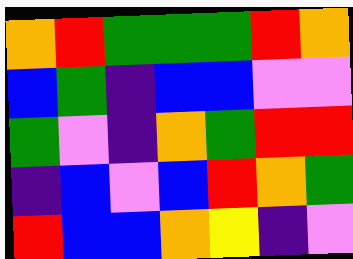[["orange", "red", "green", "green", "green", "red", "orange"], ["blue", "green", "indigo", "blue", "blue", "violet", "violet"], ["green", "violet", "indigo", "orange", "green", "red", "red"], ["indigo", "blue", "violet", "blue", "red", "orange", "green"], ["red", "blue", "blue", "orange", "yellow", "indigo", "violet"]]